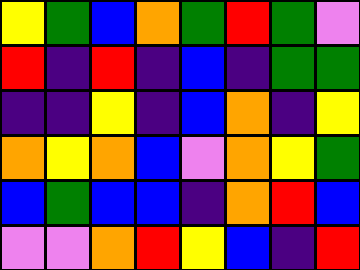[["yellow", "green", "blue", "orange", "green", "red", "green", "violet"], ["red", "indigo", "red", "indigo", "blue", "indigo", "green", "green"], ["indigo", "indigo", "yellow", "indigo", "blue", "orange", "indigo", "yellow"], ["orange", "yellow", "orange", "blue", "violet", "orange", "yellow", "green"], ["blue", "green", "blue", "blue", "indigo", "orange", "red", "blue"], ["violet", "violet", "orange", "red", "yellow", "blue", "indigo", "red"]]